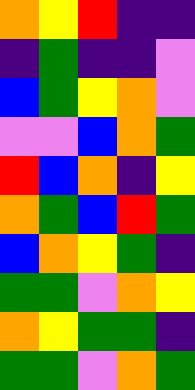[["orange", "yellow", "red", "indigo", "indigo"], ["indigo", "green", "indigo", "indigo", "violet"], ["blue", "green", "yellow", "orange", "violet"], ["violet", "violet", "blue", "orange", "green"], ["red", "blue", "orange", "indigo", "yellow"], ["orange", "green", "blue", "red", "green"], ["blue", "orange", "yellow", "green", "indigo"], ["green", "green", "violet", "orange", "yellow"], ["orange", "yellow", "green", "green", "indigo"], ["green", "green", "violet", "orange", "green"]]